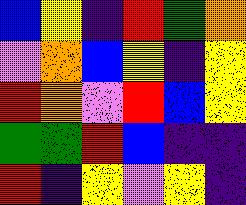[["blue", "yellow", "indigo", "red", "green", "orange"], ["violet", "orange", "blue", "yellow", "indigo", "yellow"], ["red", "orange", "violet", "red", "blue", "yellow"], ["green", "green", "red", "blue", "indigo", "indigo"], ["red", "indigo", "yellow", "violet", "yellow", "indigo"]]